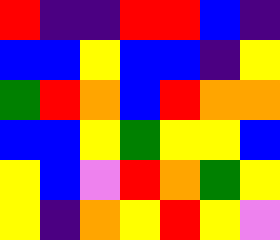[["red", "indigo", "indigo", "red", "red", "blue", "indigo"], ["blue", "blue", "yellow", "blue", "blue", "indigo", "yellow"], ["green", "red", "orange", "blue", "red", "orange", "orange"], ["blue", "blue", "yellow", "green", "yellow", "yellow", "blue"], ["yellow", "blue", "violet", "red", "orange", "green", "yellow"], ["yellow", "indigo", "orange", "yellow", "red", "yellow", "violet"]]